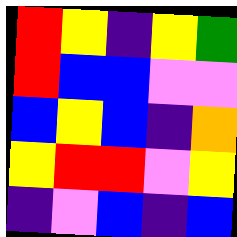[["red", "yellow", "indigo", "yellow", "green"], ["red", "blue", "blue", "violet", "violet"], ["blue", "yellow", "blue", "indigo", "orange"], ["yellow", "red", "red", "violet", "yellow"], ["indigo", "violet", "blue", "indigo", "blue"]]